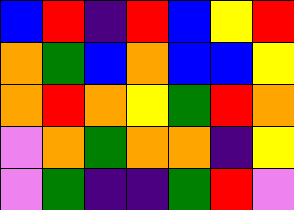[["blue", "red", "indigo", "red", "blue", "yellow", "red"], ["orange", "green", "blue", "orange", "blue", "blue", "yellow"], ["orange", "red", "orange", "yellow", "green", "red", "orange"], ["violet", "orange", "green", "orange", "orange", "indigo", "yellow"], ["violet", "green", "indigo", "indigo", "green", "red", "violet"]]